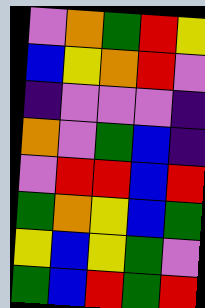[["violet", "orange", "green", "red", "yellow"], ["blue", "yellow", "orange", "red", "violet"], ["indigo", "violet", "violet", "violet", "indigo"], ["orange", "violet", "green", "blue", "indigo"], ["violet", "red", "red", "blue", "red"], ["green", "orange", "yellow", "blue", "green"], ["yellow", "blue", "yellow", "green", "violet"], ["green", "blue", "red", "green", "red"]]